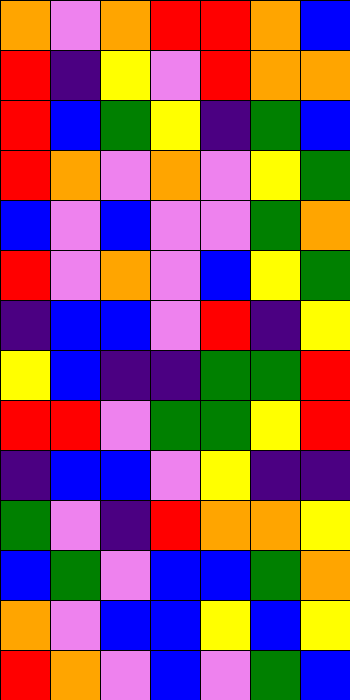[["orange", "violet", "orange", "red", "red", "orange", "blue"], ["red", "indigo", "yellow", "violet", "red", "orange", "orange"], ["red", "blue", "green", "yellow", "indigo", "green", "blue"], ["red", "orange", "violet", "orange", "violet", "yellow", "green"], ["blue", "violet", "blue", "violet", "violet", "green", "orange"], ["red", "violet", "orange", "violet", "blue", "yellow", "green"], ["indigo", "blue", "blue", "violet", "red", "indigo", "yellow"], ["yellow", "blue", "indigo", "indigo", "green", "green", "red"], ["red", "red", "violet", "green", "green", "yellow", "red"], ["indigo", "blue", "blue", "violet", "yellow", "indigo", "indigo"], ["green", "violet", "indigo", "red", "orange", "orange", "yellow"], ["blue", "green", "violet", "blue", "blue", "green", "orange"], ["orange", "violet", "blue", "blue", "yellow", "blue", "yellow"], ["red", "orange", "violet", "blue", "violet", "green", "blue"]]